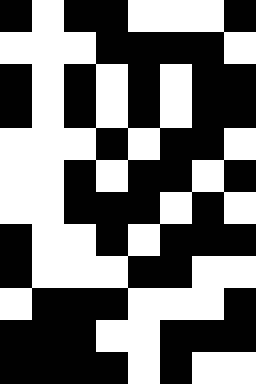[["black", "white", "black", "black", "white", "white", "white", "black"], ["white", "white", "white", "black", "black", "black", "black", "white"], ["black", "white", "black", "white", "black", "white", "black", "black"], ["black", "white", "black", "white", "black", "white", "black", "black"], ["white", "white", "white", "black", "white", "black", "black", "white"], ["white", "white", "black", "white", "black", "black", "white", "black"], ["white", "white", "black", "black", "black", "white", "black", "white"], ["black", "white", "white", "black", "white", "black", "black", "black"], ["black", "white", "white", "white", "black", "black", "white", "white"], ["white", "black", "black", "black", "white", "white", "white", "black"], ["black", "black", "black", "white", "white", "black", "black", "black"], ["black", "black", "black", "black", "white", "black", "white", "white"]]